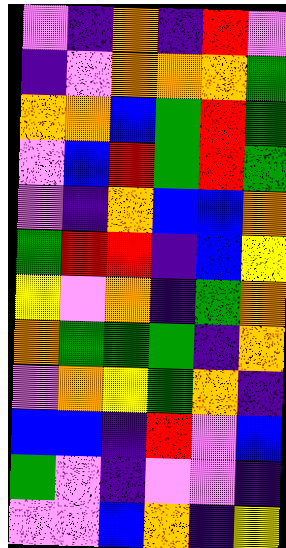[["violet", "indigo", "orange", "indigo", "red", "violet"], ["indigo", "violet", "orange", "orange", "orange", "green"], ["orange", "orange", "blue", "green", "red", "green"], ["violet", "blue", "red", "green", "red", "green"], ["violet", "indigo", "orange", "blue", "blue", "orange"], ["green", "red", "red", "indigo", "blue", "yellow"], ["yellow", "violet", "orange", "indigo", "green", "orange"], ["orange", "green", "green", "green", "indigo", "orange"], ["violet", "orange", "yellow", "green", "orange", "indigo"], ["blue", "blue", "indigo", "red", "violet", "blue"], ["green", "violet", "indigo", "violet", "violet", "indigo"], ["violet", "violet", "blue", "orange", "indigo", "yellow"]]